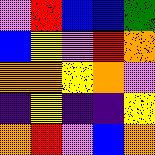[["violet", "red", "blue", "blue", "green"], ["blue", "yellow", "violet", "red", "orange"], ["orange", "orange", "yellow", "orange", "violet"], ["indigo", "yellow", "indigo", "indigo", "yellow"], ["orange", "red", "violet", "blue", "orange"]]